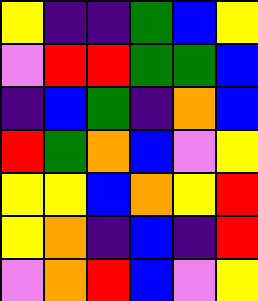[["yellow", "indigo", "indigo", "green", "blue", "yellow"], ["violet", "red", "red", "green", "green", "blue"], ["indigo", "blue", "green", "indigo", "orange", "blue"], ["red", "green", "orange", "blue", "violet", "yellow"], ["yellow", "yellow", "blue", "orange", "yellow", "red"], ["yellow", "orange", "indigo", "blue", "indigo", "red"], ["violet", "orange", "red", "blue", "violet", "yellow"]]